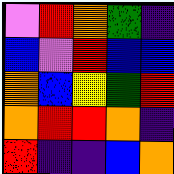[["violet", "red", "orange", "green", "indigo"], ["blue", "violet", "red", "blue", "blue"], ["orange", "blue", "yellow", "green", "red"], ["orange", "red", "red", "orange", "indigo"], ["red", "indigo", "indigo", "blue", "orange"]]